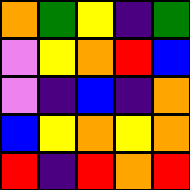[["orange", "green", "yellow", "indigo", "green"], ["violet", "yellow", "orange", "red", "blue"], ["violet", "indigo", "blue", "indigo", "orange"], ["blue", "yellow", "orange", "yellow", "orange"], ["red", "indigo", "red", "orange", "red"]]